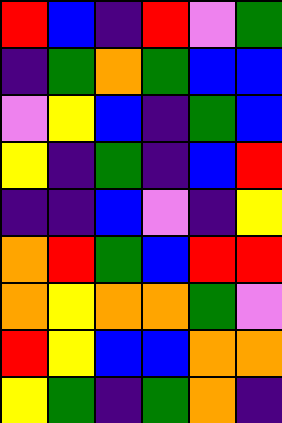[["red", "blue", "indigo", "red", "violet", "green"], ["indigo", "green", "orange", "green", "blue", "blue"], ["violet", "yellow", "blue", "indigo", "green", "blue"], ["yellow", "indigo", "green", "indigo", "blue", "red"], ["indigo", "indigo", "blue", "violet", "indigo", "yellow"], ["orange", "red", "green", "blue", "red", "red"], ["orange", "yellow", "orange", "orange", "green", "violet"], ["red", "yellow", "blue", "blue", "orange", "orange"], ["yellow", "green", "indigo", "green", "orange", "indigo"]]